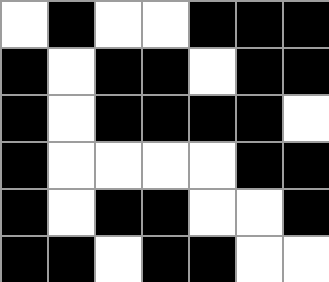[["white", "black", "white", "white", "black", "black", "black"], ["black", "white", "black", "black", "white", "black", "black"], ["black", "white", "black", "black", "black", "black", "white"], ["black", "white", "white", "white", "white", "black", "black"], ["black", "white", "black", "black", "white", "white", "black"], ["black", "black", "white", "black", "black", "white", "white"]]